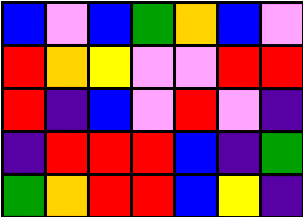[["blue", "violet", "blue", "green", "orange", "blue", "violet"], ["red", "orange", "yellow", "violet", "violet", "red", "red"], ["red", "indigo", "blue", "violet", "red", "violet", "indigo"], ["indigo", "red", "red", "red", "blue", "indigo", "green"], ["green", "orange", "red", "red", "blue", "yellow", "indigo"]]